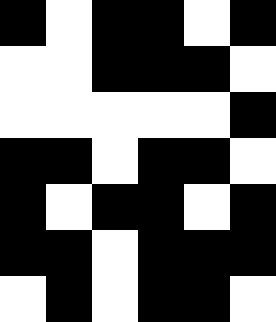[["black", "white", "black", "black", "white", "black"], ["white", "white", "black", "black", "black", "white"], ["white", "white", "white", "white", "white", "black"], ["black", "black", "white", "black", "black", "white"], ["black", "white", "black", "black", "white", "black"], ["black", "black", "white", "black", "black", "black"], ["white", "black", "white", "black", "black", "white"]]